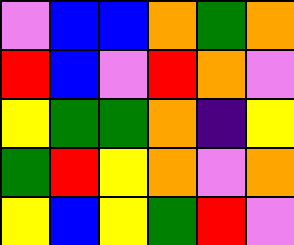[["violet", "blue", "blue", "orange", "green", "orange"], ["red", "blue", "violet", "red", "orange", "violet"], ["yellow", "green", "green", "orange", "indigo", "yellow"], ["green", "red", "yellow", "orange", "violet", "orange"], ["yellow", "blue", "yellow", "green", "red", "violet"]]